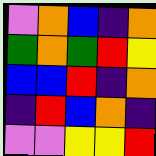[["violet", "orange", "blue", "indigo", "orange"], ["green", "orange", "green", "red", "yellow"], ["blue", "blue", "red", "indigo", "orange"], ["indigo", "red", "blue", "orange", "indigo"], ["violet", "violet", "yellow", "yellow", "red"]]